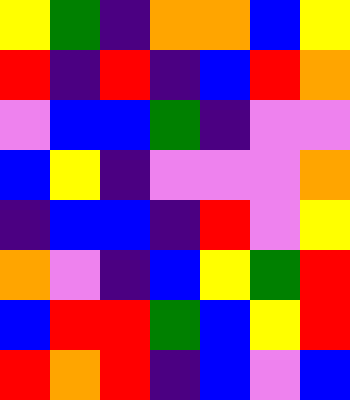[["yellow", "green", "indigo", "orange", "orange", "blue", "yellow"], ["red", "indigo", "red", "indigo", "blue", "red", "orange"], ["violet", "blue", "blue", "green", "indigo", "violet", "violet"], ["blue", "yellow", "indigo", "violet", "violet", "violet", "orange"], ["indigo", "blue", "blue", "indigo", "red", "violet", "yellow"], ["orange", "violet", "indigo", "blue", "yellow", "green", "red"], ["blue", "red", "red", "green", "blue", "yellow", "red"], ["red", "orange", "red", "indigo", "blue", "violet", "blue"]]